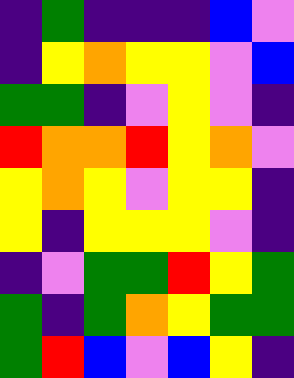[["indigo", "green", "indigo", "indigo", "indigo", "blue", "violet"], ["indigo", "yellow", "orange", "yellow", "yellow", "violet", "blue"], ["green", "green", "indigo", "violet", "yellow", "violet", "indigo"], ["red", "orange", "orange", "red", "yellow", "orange", "violet"], ["yellow", "orange", "yellow", "violet", "yellow", "yellow", "indigo"], ["yellow", "indigo", "yellow", "yellow", "yellow", "violet", "indigo"], ["indigo", "violet", "green", "green", "red", "yellow", "green"], ["green", "indigo", "green", "orange", "yellow", "green", "green"], ["green", "red", "blue", "violet", "blue", "yellow", "indigo"]]